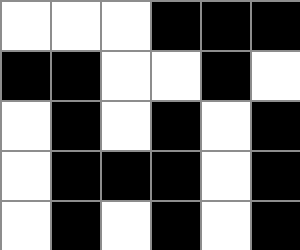[["white", "white", "white", "black", "black", "black"], ["black", "black", "white", "white", "black", "white"], ["white", "black", "white", "black", "white", "black"], ["white", "black", "black", "black", "white", "black"], ["white", "black", "white", "black", "white", "black"]]